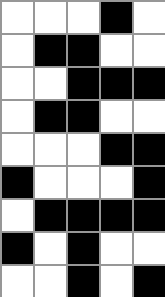[["white", "white", "white", "black", "white"], ["white", "black", "black", "white", "white"], ["white", "white", "black", "black", "black"], ["white", "black", "black", "white", "white"], ["white", "white", "white", "black", "black"], ["black", "white", "white", "white", "black"], ["white", "black", "black", "black", "black"], ["black", "white", "black", "white", "white"], ["white", "white", "black", "white", "black"]]